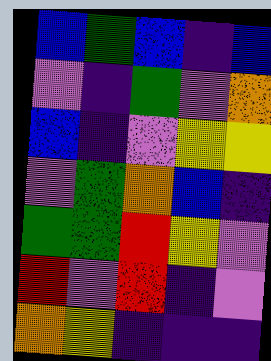[["blue", "green", "blue", "indigo", "blue"], ["violet", "indigo", "green", "violet", "orange"], ["blue", "indigo", "violet", "yellow", "yellow"], ["violet", "green", "orange", "blue", "indigo"], ["green", "green", "red", "yellow", "violet"], ["red", "violet", "red", "indigo", "violet"], ["orange", "yellow", "indigo", "indigo", "indigo"]]